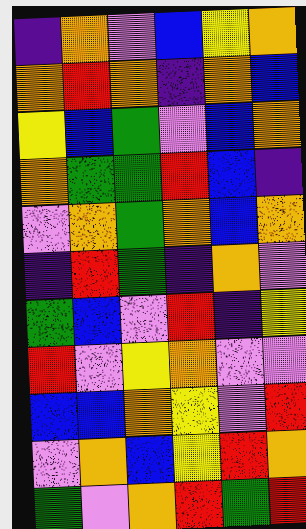[["indigo", "orange", "violet", "blue", "yellow", "orange"], ["orange", "red", "orange", "indigo", "orange", "blue"], ["yellow", "blue", "green", "violet", "blue", "orange"], ["orange", "green", "green", "red", "blue", "indigo"], ["violet", "orange", "green", "orange", "blue", "orange"], ["indigo", "red", "green", "indigo", "orange", "violet"], ["green", "blue", "violet", "red", "indigo", "yellow"], ["red", "violet", "yellow", "orange", "violet", "violet"], ["blue", "blue", "orange", "yellow", "violet", "red"], ["violet", "orange", "blue", "yellow", "red", "orange"], ["green", "violet", "orange", "red", "green", "red"]]